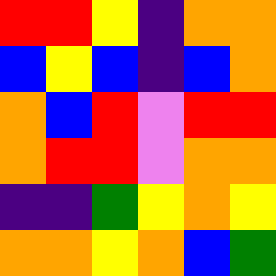[["red", "red", "yellow", "indigo", "orange", "orange"], ["blue", "yellow", "blue", "indigo", "blue", "orange"], ["orange", "blue", "red", "violet", "red", "red"], ["orange", "red", "red", "violet", "orange", "orange"], ["indigo", "indigo", "green", "yellow", "orange", "yellow"], ["orange", "orange", "yellow", "orange", "blue", "green"]]